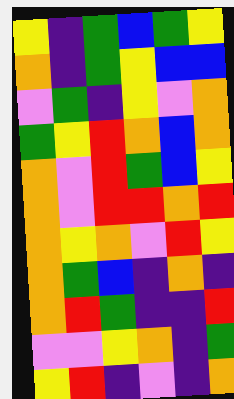[["yellow", "indigo", "green", "blue", "green", "yellow"], ["orange", "indigo", "green", "yellow", "blue", "blue"], ["violet", "green", "indigo", "yellow", "violet", "orange"], ["green", "yellow", "red", "orange", "blue", "orange"], ["orange", "violet", "red", "green", "blue", "yellow"], ["orange", "violet", "red", "red", "orange", "red"], ["orange", "yellow", "orange", "violet", "red", "yellow"], ["orange", "green", "blue", "indigo", "orange", "indigo"], ["orange", "red", "green", "indigo", "indigo", "red"], ["violet", "violet", "yellow", "orange", "indigo", "green"], ["yellow", "red", "indigo", "violet", "indigo", "orange"]]